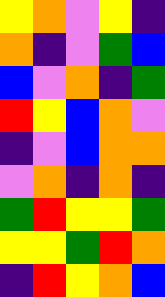[["yellow", "orange", "violet", "yellow", "indigo"], ["orange", "indigo", "violet", "green", "blue"], ["blue", "violet", "orange", "indigo", "green"], ["red", "yellow", "blue", "orange", "violet"], ["indigo", "violet", "blue", "orange", "orange"], ["violet", "orange", "indigo", "orange", "indigo"], ["green", "red", "yellow", "yellow", "green"], ["yellow", "yellow", "green", "red", "orange"], ["indigo", "red", "yellow", "orange", "blue"]]